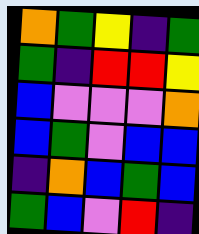[["orange", "green", "yellow", "indigo", "green"], ["green", "indigo", "red", "red", "yellow"], ["blue", "violet", "violet", "violet", "orange"], ["blue", "green", "violet", "blue", "blue"], ["indigo", "orange", "blue", "green", "blue"], ["green", "blue", "violet", "red", "indigo"]]